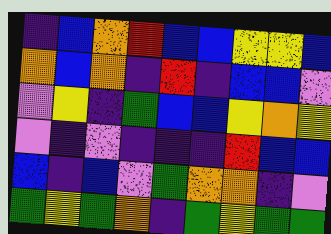[["indigo", "blue", "orange", "red", "blue", "blue", "yellow", "yellow", "blue"], ["orange", "blue", "orange", "indigo", "red", "indigo", "blue", "blue", "violet"], ["violet", "yellow", "indigo", "green", "blue", "blue", "yellow", "orange", "yellow"], ["violet", "indigo", "violet", "indigo", "indigo", "indigo", "red", "blue", "blue"], ["blue", "indigo", "blue", "violet", "green", "orange", "orange", "indigo", "violet"], ["green", "yellow", "green", "orange", "indigo", "green", "yellow", "green", "green"]]